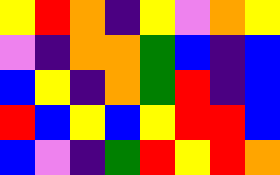[["yellow", "red", "orange", "indigo", "yellow", "violet", "orange", "yellow"], ["violet", "indigo", "orange", "orange", "green", "blue", "indigo", "blue"], ["blue", "yellow", "indigo", "orange", "green", "red", "indigo", "blue"], ["red", "blue", "yellow", "blue", "yellow", "red", "red", "blue"], ["blue", "violet", "indigo", "green", "red", "yellow", "red", "orange"]]